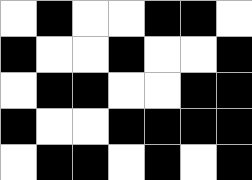[["white", "black", "white", "white", "black", "black", "white"], ["black", "white", "white", "black", "white", "white", "black"], ["white", "black", "black", "white", "white", "black", "black"], ["black", "white", "white", "black", "black", "black", "black"], ["white", "black", "black", "white", "black", "white", "black"]]